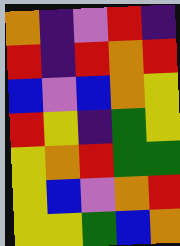[["orange", "indigo", "violet", "red", "indigo"], ["red", "indigo", "red", "orange", "red"], ["blue", "violet", "blue", "orange", "yellow"], ["red", "yellow", "indigo", "green", "yellow"], ["yellow", "orange", "red", "green", "green"], ["yellow", "blue", "violet", "orange", "red"], ["yellow", "yellow", "green", "blue", "orange"]]